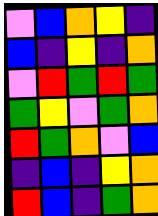[["violet", "blue", "orange", "yellow", "indigo"], ["blue", "indigo", "yellow", "indigo", "orange"], ["violet", "red", "green", "red", "green"], ["green", "yellow", "violet", "green", "orange"], ["red", "green", "orange", "violet", "blue"], ["indigo", "blue", "indigo", "yellow", "orange"], ["red", "blue", "indigo", "green", "orange"]]